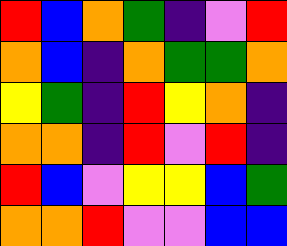[["red", "blue", "orange", "green", "indigo", "violet", "red"], ["orange", "blue", "indigo", "orange", "green", "green", "orange"], ["yellow", "green", "indigo", "red", "yellow", "orange", "indigo"], ["orange", "orange", "indigo", "red", "violet", "red", "indigo"], ["red", "blue", "violet", "yellow", "yellow", "blue", "green"], ["orange", "orange", "red", "violet", "violet", "blue", "blue"]]